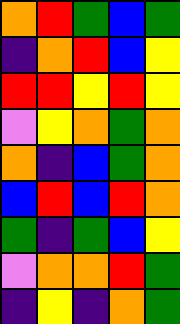[["orange", "red", "green", "blue", "green"], ["indigo", "orange", "red", "blue", "yellow"], ["red", "red", "yellow", "red", "yellow"], ["violet", "yellow", "orange", "green", "orange"], ["orange", "indigo", "blue", "green", "orange"], ["blue", "red", "blue", "red", "orange"], ["green", "indigo", "green", "blue", "yellow"], ["violet", "orange", "orange", "red", "green"], ["indigo", "yellow", "indigo", "orange", "green"]]